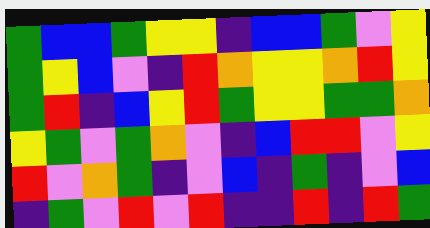[["green", "blue", "blue", "green", "yellow", "yellow", "indigo", "blue", "blue", "green", "violet", "yellow"], ["green", "yellow", "blue", "violet", "indigo", "red", "orange", "yellow", "yellow", "orange", "red", "yellow"], ["green", "red", "indigo", "blue", "yellow", "red", "green", "yellow", "yellow", "green", "green", "orange"], ["yellow", "green", "violet", "green", "orange", "violet", "indigo", "blue", "red", "red", "violet", "yellow"], ["red", "violet", "orange", "green", "indigo", "violet", "blue", "indigo", "green", "indigo", "violet", "blue"], ["indigo", "green", "violet", "red", "violet", "red", "indigo", "indigo", "red", "indigo", "red", "green"]]